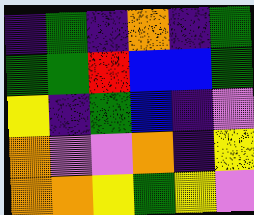[["indigo", "green", "indigo", "orange", "indigo", "green"], ["green", "green", "red", "blue", "blue", "green"], ["yellow", "indigo", "green", "blue", "indigo", "violet"], ["orange", "violet", "violet", "orange", "indigo", "yellow"], ["orange", "orange", "yellow", "green", "yellow", "violet"]]